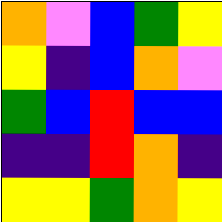[["orange", "violet", "blue", "green", "yellow"], ["yellow", "indigo", "blue", "orange", "violet"], ["green", "blue", "red", "blue", "blue"], ["indigo", "indigo", "red", "orange", "indigo"], ["yellow", "yellow", "green", "orange", "yellow"]]